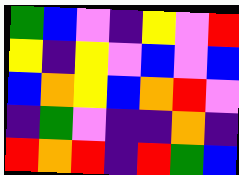[["green", "blue", "violet", "indigo", "yellow", "violet", "red"], ["yellow", "indigo", "yellow", "violet", "blue", "violet", "blue"], ["blue", "orange", "yellow", "blue", "orange", "red", "violet"], ["indigo", "green", "violet", "indigo", "indigo", "orange", "indigo"], ["red", "orange", "red", "indigo", "red", "green", "blue"]]